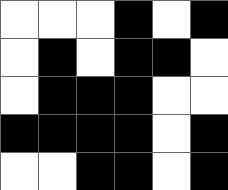[["white", "white", "white", "black", "white", "black"], ["white", "black", "white", "black", "black", "white"], ["white", "black", "black", "black", "white", "white"], ["black", "black", "black", "black", "white", "black"], ["white", "white", "black", "black", "white", "black"]]